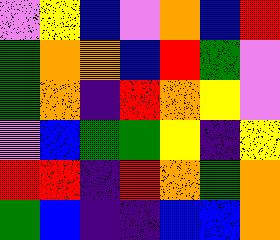[["violet", "yellow", "blue", "violet", "orange", "blue", "red"], ["green", "orange", "orange", "blue", "red", "green", "violet"], ["green", "orange", "indigo", "red", "orange", "yellow", "violet"], ["violet", "blue", "green", "green", "yellow", "indigo", "yellow"], ["red", "red", "indigo", "red", "orange", "green", "orange"], ["green", "blue", "indigo", "indigo", "blue", "blue", "orange"]]